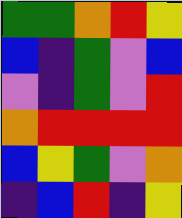[["green", "green", "orange", "red", "yellow"], ["blue", "indigo", "green", "violet", "blue"], ["violet", "indigo", "green", "violet", "red"], ["orange", "red", "red", "red", "red"], ["blue", "yellow", "green", "violet", "orange"], ["indigo", "blue", "red", "indigo", "yellow"]]